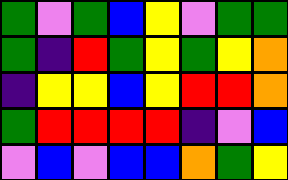[["green", "violet", "green", "blue", "yellow", "violet", "green", "green"], ["green", "indigo", "red", "green", "yellow", "green", "yellow", "orange"], ["indigo", "yellow", "yellow", "blue", "yellow", "red", "red", "orange"], ["green", "red", "red", "red", "red", "indigo", "violet", "blue"], ["violet", "blue", "violet", "blue", "blue", "orange", "green", "yellow"]]